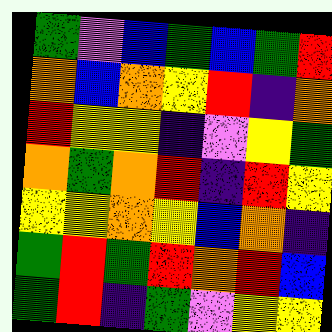[["green", "violet", "blue", "green", "blue", "green", "red"], ["orange", "blue", "orange", "yellow", "red", "indigo", "orange"], ["red", "yellow", "yellow", "indigo", "violet", "yellow", "green"], ["orange", "green", "orange", "red", "indigo", "red", "yellow"], ["yellow", "yellow", "orange", "yellow", "blue", "orange", "indigo"], ["green", "red", "green", "red", "orange", "red", "blue"], ["green", "red", "indigo", "green", "violet", "yellow", "yellow"]]